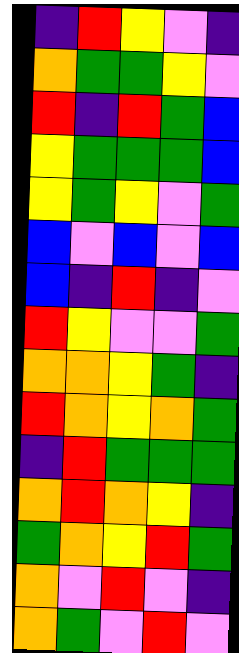[["indigo", "red", "yellow", "violet", "indigo"], ["orange", "green", "green", "yellow", "violet"], ["red", "indigo", "red", "green", "blue"], ["yellow", "green", "green", "green", "blue"], ["yellow", "green", "yellow", "violet", "green"], ["blue", "violet", "blue", "violet", "blue"], ["blue", "indigo", "red", "indigo", "violet"], ["red", "yellow", "violet", "violet", "green"], ["orange", "orange", "yellow", "green", "indigo"], ["red", "orange", "yellow", "orange", "green"], ["indigo", "red", "green", "green", "green"], ["orange", "red", "orange", "yellow", "indigo"], ["green", "orange", "yellow", "red", "green"], ["orange", "violet", "red", "violet", "indigo"], ["orange", "green", "violet", "red", "violet"]]